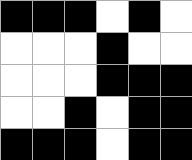[["black", "black", "black", "white", "black", "white"], ["white", "white", "white", "black", "white", "white"], ["white", "white", "white", "black", "black", "black"], ["white", "white", "black", "white", "black", "black"], ["black", "black", "black", "white", "black", "black"]]